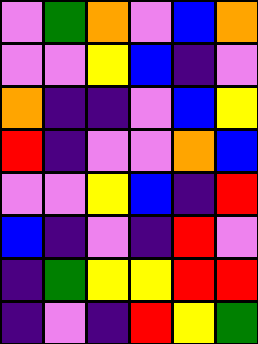[["violet", "green", "orange", "violet", "blue", "orange"], ["violet", "violet", "yellow", "blue", "indigo", "violet"], ["orange", "indigo", "indigo", "violet", "blue", "yellow"], ["red", "indigo", "violet", "violet", "orange", "blue"], ["violet", "violet", "yellow", "blue", "indigo", "red"], ["blue", "indigo", "violet", "indigo", "red", "violet"], ["indigo", "green", "yellow", "yellow", "red", "red"], ["indigo", "violet", "indigo", "red", "yellow", "green"]]